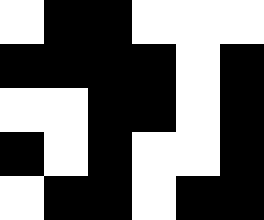[["white", "black", "black", "white", "white", "white"], ["black", "black", "black", "black", "white", "black"], ["white", "white", "black", "black", "white", "black"], ["black", "white", "black", "white", "white", "black"], ["white", "black", "black", "white", "black", "black"]]